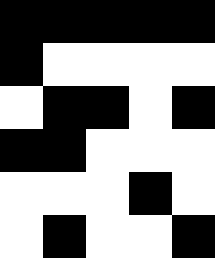[["black", "black", "black", "black", "black"], ["black", "white", "white", "white", "white"], ["white", "black", "black", "white", "black"], ["black", "black", "white", "white", "white"], ["white", "white", "white", "black", "white"], ["white", "black", "white", "white", "black"]]